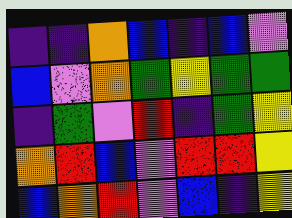[["indigo", "indigo", "orange", "blue", "indigo", "blue", "violet"], ["blue", "violet", "orange", "green", "yellow", "green", "green"], ["indigo", "green", "violet", "red", "indigo", "green", "yellow"], ["orange", "red", "blue", "violet", "red", "red", "yellow"], ["blue", "orange", "red", "violet", "blue", "indigo", "yellow"]]